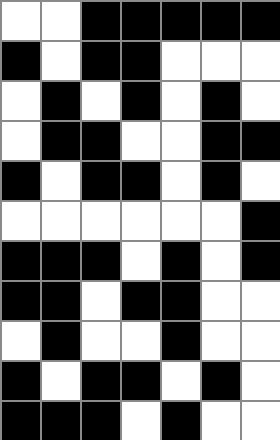[["white", "white", "black", "black", "black", "black", "black"], ["black", "white", "black", "black", "white", "white", "white"], ["white", "black", "white", "black", "white", "black", "white"], ["white", "black", "black", "white", "white", "black", "black"], ["black", "white", "black", "black", "white", "black", "white"], ["white", "white", "white", "white", "white", "white", "black"], ["black", "black", "black", "white", "black", "white", "black"], ["black", "black", "white", "black", "black", "white", "white"], ["white", "black", "white", "white", "black", "white", "white"], ["black", "white", "black", "black", "white", "black", "white"], ["black", "black", "black", "white", "black", "white", "white"]]